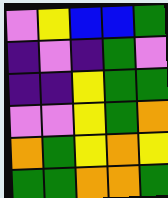[["violet", "yellow", "blue", "blue", "green"], ["indigo", "violet", "indigo", "green", "violet"], ["indigo", "indigo", "yellow", "green", "green"], ["violet", "violet", "yellow", "green", "orange"], ["orange", "green", "yellow", "orange", "yellow"], ["green", "green", "orange", "orange", "green"]]